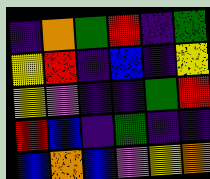[["indigo", "orange", "green", "red", "indigo", "green"], ["yellow", "red", "indigo", "blue", "indigo", "yellow"], ["yellow", "violet", "indigo", "indigo", "green", "red"], ["red", "blue", "indigo", "green", "indigo", "indigo"], ["blue", "orange", "blue", "violet", "yellow", "orange"]]